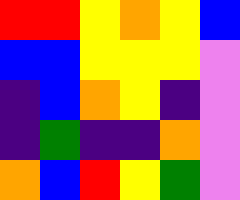[["red", "red", "yellow", "orange", "yellow", "blue"], ["blue", "blue", "yellow", "yellow", "yellow", "violet"], ["indigo", "blue", "orange", "yellow", "indigo", "violet"], ["indigo", "green", "indigo", "indigo", "orange", "violet"], ["orange", "blue", "red", "yellow", "green", "violet"]]